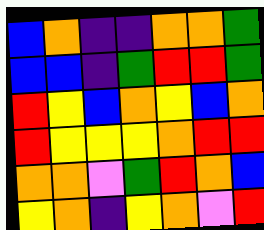[["blue", "orange", "indigo", "indigo", "orange", "orange", "green"], ["blue", "blue", "indigo", "green", "red", "red", "green"], ["red", "yellow", "blue", "orange", "yellow", "blue", "orange"], ["red", "yellow", "yellow", "yellow", "orange", "red", "red"], ["orange", "orange", "violet", "green", "red", "orange", "blue"], ["yellow", "orange", "indigo", "yellow", "orange", "violet", "red"]]